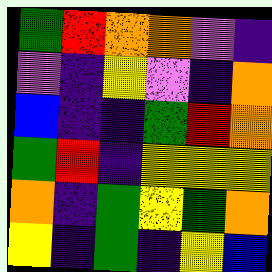[["green", "red", "orange", "orange", "violet", "indigo"], ["violet", "indigo", "yellow", "violet", "indigo", "orange"], ["blue", "indigo", "indigo", "green", "red", "orange"], ["green", "red", "indigo", "yellow", "yellow", "yellow"], ["orange", "indigo", "green", "yellow", "green", "orange"], ["yellow", "indigo", "green", "indigo", "yellow", "blue"]]